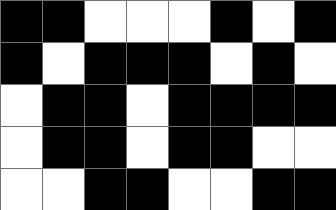[["black", "black", "white", "white", "white", "black", "white", "black"], ["black", "white", "black", "black", "black", "white", "black", "white"], ["white", "black", "black", "white", "black", "black", "black", "black"], ["white", "black", "black", "white", "black", "black", "white", "white"], ["white", "white", "black", "black", "white", "white", "black", "black"]]